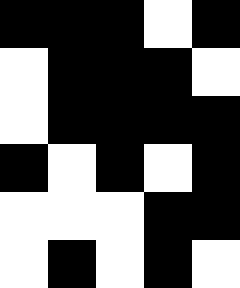[["black", "black", "black", "white", "black"], ["white", "black", "black", "black", "white"], ["white", "black", "black", "black", "black"], ["black", "white", "black", "white", "black"], ["white", "white", "white", "black", "black"], ["white", "black", "white", "black", "white"]]